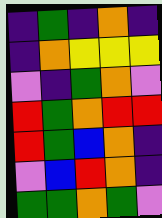[["indigo", "green", "indigo", "orange", "indigo"], ["indigo", "orange", "yellow", "yellow", "yellow"], ["violet", "indigo", "green", "orange", "violet"], ["red", "green", "orange", "red", "red"], ["red", "green", "blue", "orange", "indigo"], ["violet", "blue", "red", "orange", "indigo"], ["green", "green", "orange", "green", "violet"]]